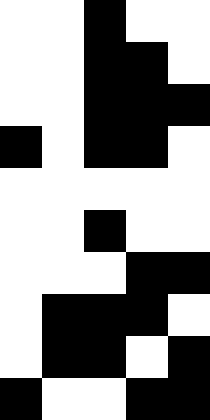[["white", "white", "black", "white", "white"], ["white", "white", "black", "black", "white"], ["white", "white", "black", "black", "black"], ["black", "white", "black", "black", "white"], ["white", "white", "white", "white", "white"], ["white", "white", "black", "white", "white"], ["white", "white", "white", "black", "black"], ["white", "black", "black", "black", "white"], ["white", "black", "black", "white", "black"], ["black", "white", "white", "black", "black"]]